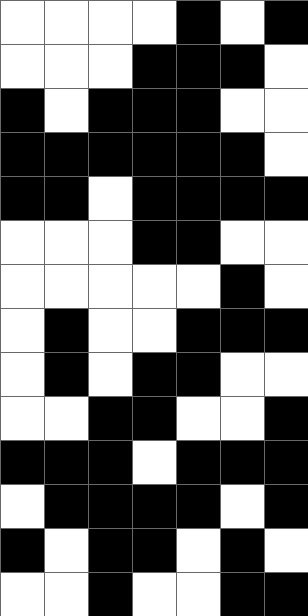[["white", "white", "white", "white", "black", "white", "black"], ["white", "white", "white", "black", "black", "black", "white"], ["black", "white", "black", "black", "black", "white", "white"], ["black", "black", "black", "black", "black", "black", "white"], ["black", "black", "white", "black", "black", "black", "black"], ["white", "white", "white", "black", "black", "white", "white"], ["white", "white", "white", "white", "white", "black", "white"], ["white", "black", "white", "white", "black", "black", "black"], ["white", "black", "white", "black", "black", "white", "white"], ["white", "white", "black", "black", "white", "white", "black"], ["black", "black", "black", "white", "black", "black", "black"], ["white", "black", "black", "black", "black", "white", "black"], ["black", "white", "black", "black", "white", "black", "white"], ["white", "white", "black", "white", "white", "black", "black"]]